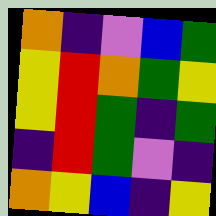[["orange", "indigo", "violet", "blue", "green"], ["yellow", "red", "orange", "green", "yellow"], ["yellow", "red", "green", "indigo", "green"], ["indigo", "red", "green", "violet", "indigo"], ["orange", "yellow", "blue", "indigo", "yellow"]]